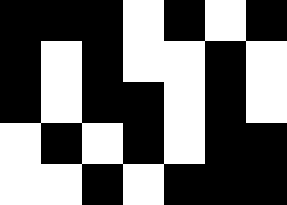[["black", "black", "black", "white", "black", "white", "black"], ["black", "white", "black", "white", "white", "black", "white"], ["black", "white", "black", "black", "white", "black", "white"], ["white", "black", "white", "black", "white", "black", "black"], ["white", "white", "black", "white", "black", "black", "black"]]